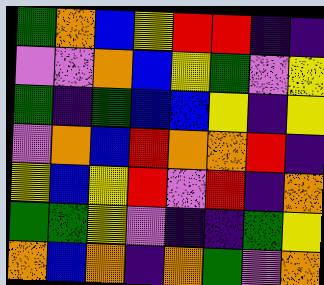[["green", "orange", "blue", "yellow", "red", "red", "indigo", "indigo"], ["violet", "violet", "orange", "blue", "yellow", "green", "violet", "yellow"], ["green", "indigo", "green", "blue", "blue", "yellow", "indigo", "yellow"], ["violet", "orange", "blue", "red", "orange", "orange", "red", "indigo"], ["yellow", "blue", "yellow", "red", "violet", "red", "indigo", "orange"], ["green", "green", "yellow", "violet", "indigo", "indigo", "green", "yellow"], ["orange", "blue", "orange", "indigo", "orange", "green", "violet", "orange"]]